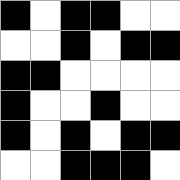[["black", "white", "black", "black", "white", "white"], ["white", "white", "black", "white", "black", "black"], ["black", "black", "white", "white", "white", "white"], ["black", "white", "white", "black", "white", "white"], ["black", "white", "black", "white", "black", "black"], ["white", "white", "black", "black", "black", "white"]]